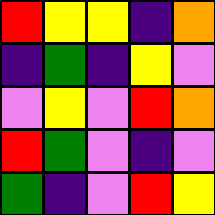[["red", "yellow", "yellow", "indigo", "orange"], ["indigo", "green", "indigo", "yellow", "violet"], ["violet", "yellow", "violet", "red", "orange"], ["red", "green", "violet", "indigo", "violet"], ["green", "indigo", "violet", "red", "yellow"]]